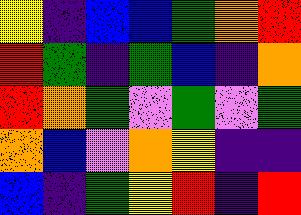[["yellow", "indigo", "blue", "blue", "green", "orange", "red"], ["red", "green", "indigo", "green", "blue", "indigo", "orange"], ["red", "orange", "green", "violet", "green", "violet", "green"], ["orange", "blue", "violet", "orange", "yellow", "indigo", "indigo"], ["blue", "indigo", "green", "yellow", "red", "indigo", "red"]]